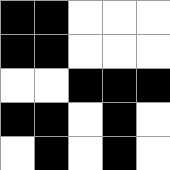[["black", "black", "white", "white", "white"], ["black", "black", "white", "white", "white"], ["white", "white", "black", "black", "black"], ["black", "black", "white", "black", "white"], ["white", "black", "white", "black", "white"]]